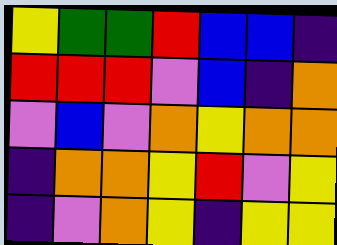[["yellow", "green", "green", "red", "blue", "blue", "indigo"], ["red", "red", "red", "violet", "blue", "indigo", "orange"], ["violet", "blue", "violet", "orange", "yellow", "orange", "orange"], ["indigo", "orange", "orange", "yellow", "red", "violet", "yellow"], ["indigo", "violet", "orange", "yellow", "indigo", "yellow", "yellow"]]